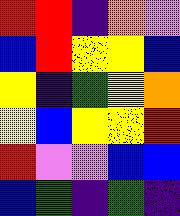[["red", "red", "indigo", "orange", "violet"], ["blue", "red", "yellow", "yellow", "blue"], ["yellow", "indigo", "green", "yellow", "orange"], ["yellow", "blue", "yellow", "yellow", "red"], ["red", "violet", "violet", "blue", "blue"], ["blue", "green", "indigo", "green", "indigo"]]